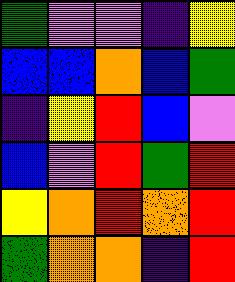[["green", "violet", "violet", "indigo", "yellow"], ["blue", "blue", "orange", "blue", "green"], ["indigo", "yellow", "red", "blue", "violet"], ["blue", "violet", "red", "green", "red"], ["yellow", "orange", "red", "orange", "red"], ["green", "orange", "orange", "indigo", "red"]]